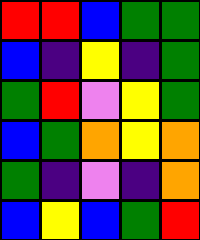[["red", "red", "blue", "green", "green"], ["blue", "indigo", "yellow", "indigo", "green"], ["green", "red", "violet", "yellow", "green"], ["blue", "green", "orange", "yellow", "orange"], ["green", "indigo", "violet", "indigo", "orange"], ["blue", "yellow", "blue", "green", "red"]]